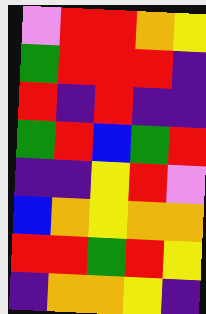[["violet", "red", "red", "orange", "yellow"], ["green", "red", "red", "red", "indigo"], ["red", "indigo", "red", "indigo", "indigo"], ["green", "red", "blue", "green", "red"], ["indigo", "indigo", "yellow", "red", "violet"], ["blue", "orange", "yellow", "orange", "orange"], ["red", "red", "green", "red", "yellow"], ["indigo", "orange", "orange", "yellow", "indigo"]]